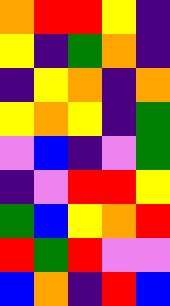[["orange", "red", "red", "yellow", "indigo"], ["yellow", "indigo", "green", "orange", "indigo"], ["indigo", "yellow", "orange", "indigo", "orange"], ["yellow", "orange", "yellow", "indigo", "green"], ["violet", "blue", "indigo", "violet", "green"], ["indigo", "violet", "red", "red", "yellow"], ["green", "blue", "yellow", "orange", "red"], ["red", "green", "red", "violet", "violet"], ["blue", "orange", "indigo", "red", "blue"]]